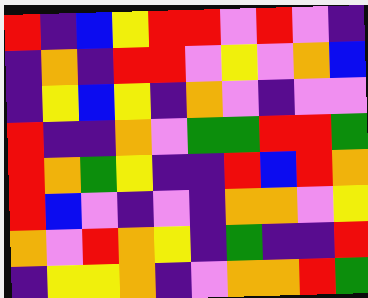[["red", "indigo", "blue", "yellow", "red", "red", "violet", "red", "violet", "indigo"], ["indigo", "orange", "indigo", "red", "red", "violet", "yellow", "violet", "orange", "blue"], ["indigo", "yellow", "blue", "yellow", "indigo", "orange", "violet", "indigo", "violet", "violet"], ["red", "indigo", "indigo", "orange", "violet", "green", "green", "red", "red", "green"], ["red", "orange", "green", "yellow", "indigo", "indigo", "red", "blue", "red", "orange"], ["red", "blue", "violet", "indigo", "violet", "indigo", "orange", "orange", "violet", "yellow"], ["orange", "violet", "red", "orange", "yellow", "indigo", "green", "indigo", "indigo", "red"], ["indigo", "yellow", "yellow", "orange", "indigo", "violet", "orange", "orange", "red", "green"]]